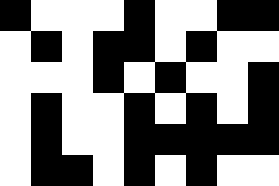[["black", "white", "white", "white", "black", "white", "white", "black", "black"], ["white", "black", "white", "black", "black", "white", "black", "white", "white"], ["white", "white", "white", "black", "white", "black", "white", "white", "black"], ["white", "black", "white", "white", "black", "white", "black", "white", "black"], ["white", "black", "white", "white", "black", "black", "black", "black", "black"], ["white", "black", "black", "white", "black", "white", "black", "white", "white"]]